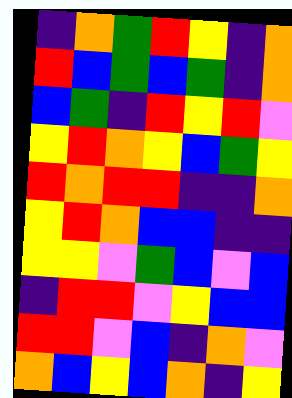[["indigo", "orange", "green", "red", "yellow", "indigo", "orange"], ["red", "blue", "green", "blue", "green", "indigo", "orange"], ["blue", "green", "indigo", "red", "yellow", "red", "violet"], ["yellow", "red", "orange", "yellow", "blue", "green", "yellow"], ["red", "orange", "red", "red", "indigo", "indigo", "orange"], ["yellow", "red", "orange", "blue", "blue", "indigo", "indigo"], ["yellow", "yellow", "violet", "green", "blue", "violet", "blue"], ["indigo", "red", "red", "violet", "yellow", "blue", "blue"], ["red", "red", "violet", "blue", "indigo", "orange", "violet"], ["orange", "blue", "yellow", "blue", "orange", "indigo", "yellow"]]